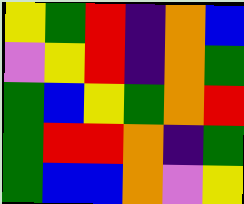[["yellow", "green", "red", "indigo", "orange", "blue"], ["violet", "yellow", "red", "indigo", "orange", "green"], ["green", "blue", "yellow", "green", "orange", "red"], ["green", "red", "red", "orange", "indigo", "green"], ["green", "blue", "blue", "orange", "violet", "yellow"]]